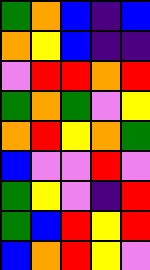[["green", "orange", "blue", "indigo", "blue"], ["orange", "yellow", "blue", "indigo", "indigo"], ["violet", "red", "red", "orange", "red"], ["green", "orange", "green", "violet", "yellow"], ["orange", "red", "yellow", "orange", "green"], ["blue", "violet", "violet", "red", "violet"], ["green", "yellow", "violet", "indigo", "red"], ["green", "blue", "red", "yellow", "red"], ["blue", "orange", "red", "yellow", "violet"]]